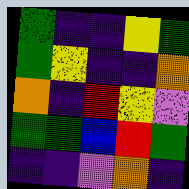[["green", "indigo", "indigo", "yellow", "green"], ["green", "yellow", "indigo", "indigo", "orange"], ["orange", "indigo", "red", "yellow", "violet"], ["green", "green", "blue", "red", "green"], ["indigo", "indigo", "violet", "orange", "indigo"]]